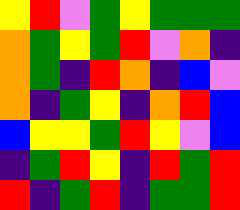[["yellow", "red", "violet", "green", "yellow", "green", "green", "green"], ["orange", "green", "yellow", "green", "red", "violet", "orange", "indigo"], ["orange", "green", "indigo", "red", "orange", "indigo", "blue", "violet"], ["orange", "indigo", "green", "yellow", "indigo", "orange", "red", "blue"], ["blue", "yellow", "yellow", "green", "red", "yellow", "violet", "blue"], ["indigo", "green", "red", "yellow", "indigo", "red", "green", "red"], ["red", "indigo", "green", "red", "indigo", "green", "green", "red"]]